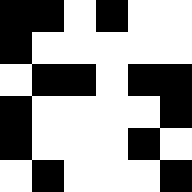[["black", "black", "white", "black", "white", "white"], ["black", "white", "white", "white", "white", "white"], ["white", "black", "black", "white", "black", "black"], ["black", "white", "white", "white", "white", "black"], ["black", "white", "white", "white", "black", "white"], ["white", "black", "white", "white", "white", "black"]]